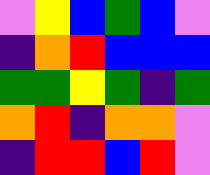[["violet", "yellow", "blue", "green", "blue", "violet"], ["indigo", "orange", "red", "blue", "blue", "blue"], ["green", "green", "yellow", "green", "indigo", "green"], ["orange", "red", "indigo", "orange", "orange", "violet"], ["indigo", "red", "red", "blue", "red", "violet"]]